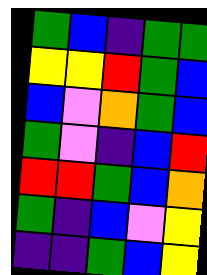[["green", "blue", "indigo", "green", "green"], ["yellow", "yellow", "red", "green", "blue"], ["blue", "violet", "orange", "green", "blue"], ["green", "violet", "indigo", "blue", "red"], ["red", "red", "green", "blue", "orange"], ["green", "indigo", "blue", "violet", "yellow"], ["indigo", "indigo", "green", "blue", "yellow"]]